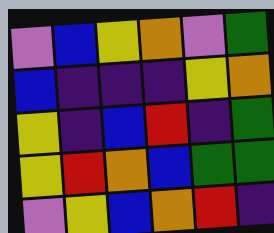[["violet", "blue", "yellow", "orange", "violet", "green"], ["blue", "indigo", "indigo", "indigo", "yellow", "orange"], ["yellow", "indigo", "blue", "red", "indigo", "green"], ["yellow", "red", "orange", "blue", "green", "green"], ["violet", "yellow", "blue", "orange", "red", "indigo"]]